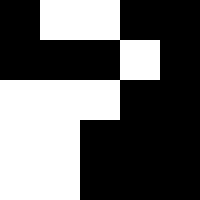[["black", "white", "white", "black", "black"], ["black", "black", "black", "white", "black"], ["white", "white", "white", "black", "black"], ["white", "white", "black", "black", "black"], ["white", "white", "black", "black", "black"]]